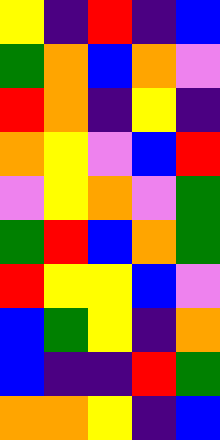[["yellow", "indigo", "red", "indigo", "blue"], ["green", "orange", "blue", "orange", "violet"], ["red", "orange", "indigo", "yellow", "indigo"], ["orange", "yellow", "violet", "blue", "red"], ["violet", "yellow", "orange", "violet", "green"], ["green", "red", "blue", "orange", "green"], ["red", "yellow", "yellow", "blue", "violet"], ["blue", "green", "yellow", "indigo", "orange"], ["blue", "indigo", "indigo", "red", "green"], ["orange", "orange", "yellow", "indigo", "blue"]]